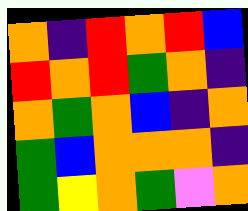[["orange", "indigo", "red", "orange", "red", "blue"], ["red", "orange", "red", "green", "orange", "indigo"], ["orange", "green", "orange", "blue", "indigo", "orange"], ["green", "blue", "orange", "orange", "orange", "indigo"], ["green", "yellow", "orange", "green", "violet", "orange"]]